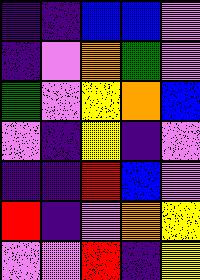[["indigo", "indigo", "blue", "blue", "violet"], ["indigo", "violet", "orange", "green", "violet"], ["green", "violet", "yellow", "orange", "blue"], ["violet", "indigo", "yellow", "indigo", "violet"], ["indigo", "indigo", "red", "blue", "violet"], ["red", "indigo", "violet", "orange", "yellow"], ["violet", "violet", "red", "indigo", "yellow"]]